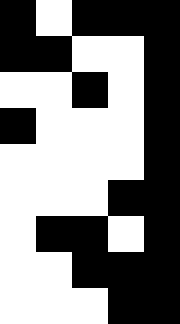[["black", "white", "black", "black", "black"], ["black", "black", "white", "white", "black"], ["white", "white", "black", "white", "black"], ["black", "white", "white", "white", "black"], ["white", "white", "white", "white", "black"], ["white", "white", "white", "black", "black"], ["white", "black", "black", "white", "black"], ["white", "white", "black", "black", "black"], ["white", "white", "white", "black", "black"]]